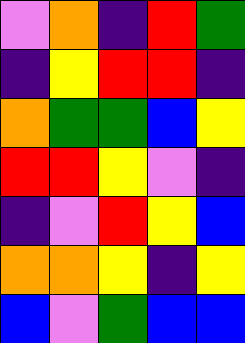[["violet", "orange", "indigo", "red", "green"], ["indigo", "yellow", "red", "red", "indigo"], ["orange", "green", "green", "blue", "yellow"], ["red", "red", "yellow", "violet", "indigo"], ["indigo", "violet", "red", "yellow", "blue"], ["orange", "orange", "yellow", "indigo", "yellow"], ["blue", "violet", "green", "blue", "blue"]]